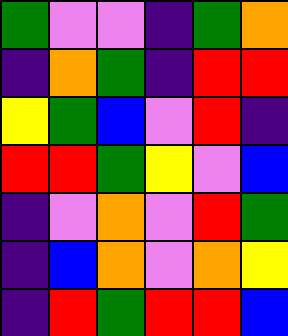[["green", "violet", "violet", "indigo", "green", "orange"], ["indigo", "orange", "green", "indigo", "red", "red"], ["yellow", "green", "blue", "violet", "red", "indigo"], ["red", "red", "green", "yellow", "violet", "blue"], ["indigo", "violet", "orange", "violet", "red", "green"], ["indigo", "blue", "orange", "violet", "orange", "yellow"], ["indigo", "red", "green", "red", "red", "blue"]]